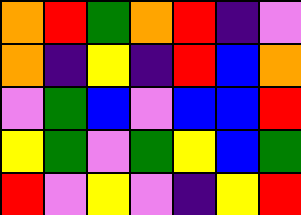[["orange", "red", "green", "orange", "red", "indigo", "violet"], ["orange", "indigo", "yellow", "indigo", "red", "blue", "orange"], ["violet", "green", "blue", "violet", "blue", "blue", "red"], ["yellow", "green", "violet", "green", "yellow", "blue", "green"], ["red", "violet", "yellow", "violet", "indigo", "yellow", "red"]]